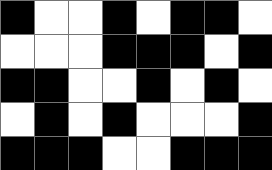[["black", "white", "white", "black", "white", "black", "black", "white"], ["white", "white", "white", "black", "black", "black", "white", "black"], ["black", "black", "white", "white", "black", "white", "black", "white"], ["white", "black", "white", "black", "white", "white", "white", "black"], ["black", "black", "black", "white", "white", "black", "black", "black"]]